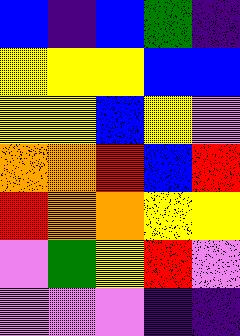[["blue", "indigo", "blue", "green", "indigo"], ["yellow", "yellow", "yellow", "blue", "blue"], ["yellow", "yellow", "blue", "yellow", "violet"], ["orange", "orange", "red", "blue", "red"], ["red", "orange", "orange", "yellow", "yellow"], ["violet", "green", "yellow", "red", "violet"], ["violet", "violet", "violet", "indigo", "indigo"]]